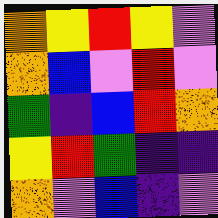[["orange", "yellow", "red", "yellow", "violet"], ["orange", "blue", "violet", "red", "violet"], ["green", "indigo", "blue", "red", "orange"], ["yellow", "red", "green", "indigo", "indigo"], ["orange", "violet", "blue", "indigo", "violet"]]